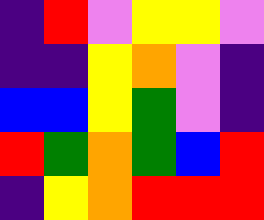[["indigo", "red", "violet", "yellow", "yellow", "violet"], ["indigo", "indigo", "yellow", "orange", "violet", "indigo"], ["blue", "blue", "yellow", "green", "violet", "indigo"], ["red", "green", "orange", "green", "blue", "red"], ["indigo", "yellow", "orange", "red", "red", "red"]]